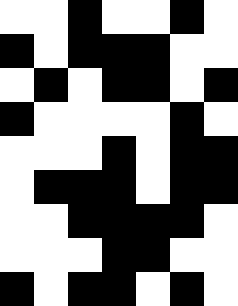[["white", "white", "black", "white", "white", "black", "white"], ["black", "white", "black", "black", "black", "white", "white"], ["white", "black", "white", "black", "black", "white", "black"], ["black", "white", "white", "white", "white", "black", "white"], ["white", "white", "white", "black", "white", "black", "black"], ["white", "black", "black", "black", "white", "black", "black"], ["white", "white", "black", "black", "black", "black", "white"], ["white", "white", "white", "black", "black", "white", "white"], ["black", "white", "black", "black", "white", "black", "white"]]